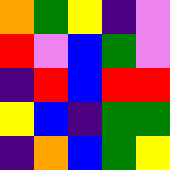[["orange", "green", "yellow", "indigo", "violet"], ["red", "violet", "blue", "green", "violet"], ["indigo", "red", "blue", "red", "red"], ["yellow", "blue", "indigo", "green", "green"], ["indigo", "orange", "blue", "green", "yellow"]]